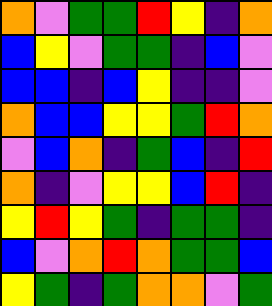[["orange", "violet", "green", "green", "red", "yellow", "indigo", "orange"], ["blue", "yellow", "violet", "green", "green", "indigo", "blue", "violet"], ["blue", "blue", "indigo", "blue", "yellow", "indigo", "indigo", "violet"], ["orange", "blue", "blue", "yellow", "yellow", "green", "red", "orange"], ["violet", "blue", "orange", "indigo", "green", "blue", "indigo", "red"], ["orange", "indigo", "violet", "yellow", "yellow", "blue", "red", "indigo"], ["yellow", "red", "yellow", "green", "indigo", "green", "green", "indigo"], ["blue", "violet", "orange", "red", "orange", "green", "green", "blue"], ["yellow", "green", "indigo", "green", "orange", "orange", "violet", "green"]]